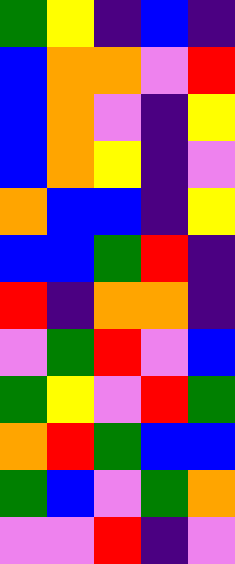[["green", "yellow", "indigo", "blue", "indigo"], ["blue", "orange", "orange", "violet", "red"], ["blue", "orange", "violet", "indigo", "yellow"], ["blue", "orange", "yellow", "indigo", "violet"], ["orange", "blue", "blue", "indigo", "yellow"], ["blue", "blue", "green", "red", "indigo"], ["red", "indigo", "orange", "orange", "indigo"], ["violet", "green", "red", "violet", "blue"], ["green", "yellow", "violet", "red", "green"], ["orange", "red", "green", "blue", "blue"], ["green", "blue", "violet", "green", "orange"], ["violet", "violet", "red", "indigo", "violet"]]